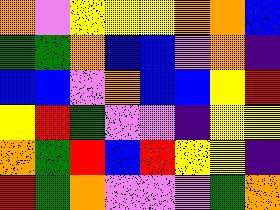[["orange", "violet", "yellow", "yellow", "yellow", "orange", "orange", "blue"], ["green", "green", "orange", "blue", "blue", "violet", "orange", "indigo"], ["blue", "blue", "violet", "orange", "blue", "blue", "yellow", "red"], ["yellow", "red", "green", "violet", "violet", "indigo", "yellow", "yellow"], ["orange", "green", "red", "blue", "red", "yellow", "yellow", "indigo"], ["red", "green", "orange", "violet", "violet", "violet", "green", "orange"]]